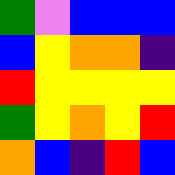[["green", "violet", "blue", "blue", "blue"], ["blue", "yellow", "orange", "orange", "indigo"], ["red", "yellow", "yellow", "yellow", "yellow"], ["green", "yellow", "orange", "yellow", "red"], ["orange", "blue", "indigo", "red", "blue"]]